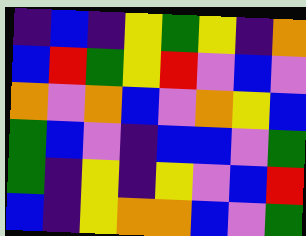[["indigo", "blue", "indigo", "yellow", "green", "yellow", "indigo", "orange"], ["blue", "red", "green", "yellow", "red", "violet", "blue", "violet"], ["orange", "violet", "orange", "blue", "violet", "orange", "yellow", "blue"], ["green", "blue", "violet", "indigo", "blue", "blue", "violet", "green"], ["green", "indigo", "yellow", "indigo", "yellow", "violet", "blue", "red"], ["blue", "indigo", "yellow", "orange", "orange", "blue", "violet", "green"]]